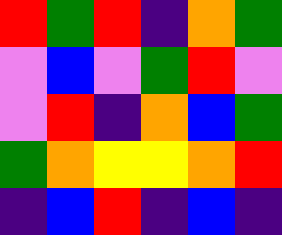[["red", "green", "red", "indigo", "orange", "green"], ["violet", "blue", "violet", "green", "red", "violet"], ["violet", "red", "indigo", "orange", "blue", "green"], ["green", "orange", "yellow", "yellow", "orange", "red"], ["indigo", "blue", "red", "indigo", "blue", "indigo"]]